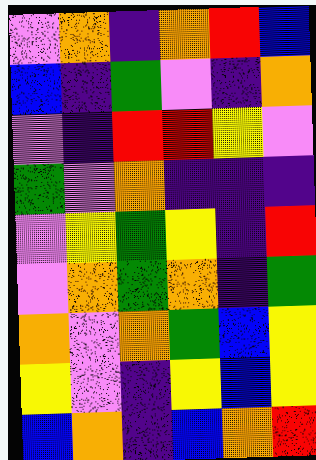[["violet", "orange", "indigo", "orange", "red", "blue"], ["blue", "indigo", "green", "violet", "indigo", "orange"], ["violet", "indigo", "red", "red", "yellow", "violet"], ["green", "violet", "orange", "indigo", "indigo", "indigo"], ["violet", "yellow", "green", "yellow", "indigo", "red"], ["violet", "orange", "green", "orange", "indigo", "green"], ["orange", "violet", "orange", "green", "blue", "yellow"], ["yellow", "violet", "indigo", "yellow", "blue", "yellow"], ["blue", "orange", "indigo", "blue", "orange", "red"]]